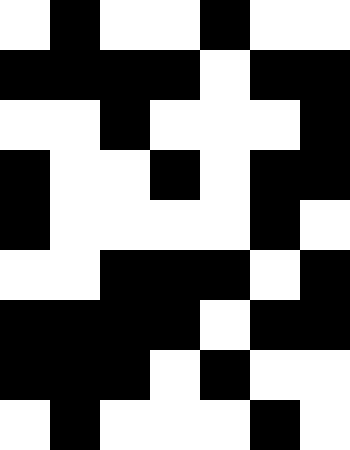[["white", "black", "white", "white", "black", "white", "white"], ["black", "black", "black", "black", "white", "black", "black"], ["white", "white", "black", "white", "white", "white", "black"], ["black", "white", "white", "black", "white", "black", "black"], ["black", "white", "white", "white", "white", "black", "white"], ["white", "white", "black", "black", "black", "white", "black"], ["black", "black", "black", "black", "white", "black", "black"], ["black", "black", "black", "white", "black", "white", "white"], ["white", "black", "white", "white", "white", "black", "white"]]